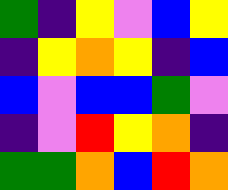[["green", "indigo", "yellow", "violet", "blue", "yellow"], ["indigo", "yellow", "orange", "yellow", "indigo", "blue"], ["blue", "violet", "blue", "blue", "green", "violet"], ["indigo", "violet", "red", "yellow", "orange", "indigo"], ["green", "green", "orange", "blue", "red", "orange"]]